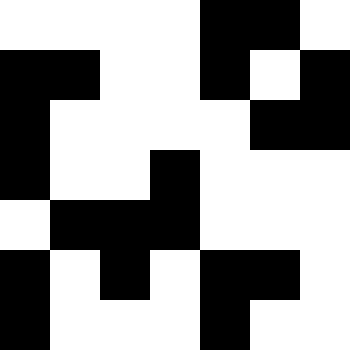[["white", "white", "white", "white", "black", "black", "white"], ["black", "black", "white", "white", "black", "white", "black"], ["black", "white", "white", "white", "white", "black", "black"], ["black", "white", "white", "black", "white", "white", "white"], ["white", "black", "black", "black", "white", "white", "white"], ["black", "white", "black", "white", "black", "black", "white"], ["black", "white", "white", "white", "black", "white", "white"]]